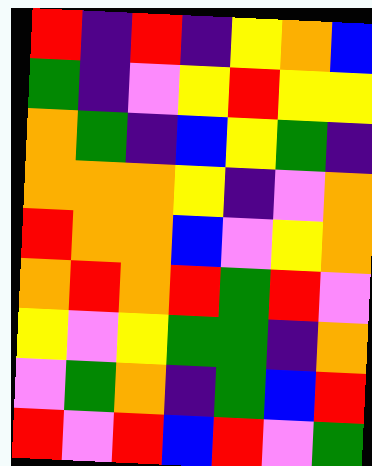[["red", "indigo", "red", "indigo", "yellow", "orange", "blue"], ["green", "indigo", "violet", "yellow", "red", "yellow", "yellow"], ["orange", "green", "indigo", "blue", "yellow", "green", "indigo"], ["orange", "orange", "orange", "yellow", "indigo", "violet", "orange"], ["red", "orange", "orange", "blue", "violet", "yellow", "orange"], ["orange", "red", "orange", "red", "green", "red", "violet"], ["yellow", "violet", "yellow", "green", "green", "indigo", "orange"], ["violet", "green", "orange", "indigo", "green", "blue", "red"], ["red", "violet", "red", "blue", "red", "violet", "green"]]